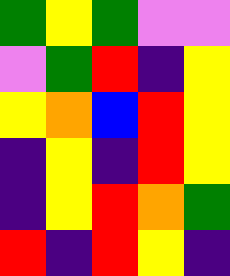[["green", "yellow", "green", "violet", "violet"], ["violet", "green", "red", "indigo", "yellow"], ["yellow", "orange", "blue", "red", "yellow"], ["indigo", "yellow", "indigo", "red", "yellow"], ["indigo", "yellow", "red", "orange", "green"], ["red", "indigo", "red", "yellow", "indigo"]]